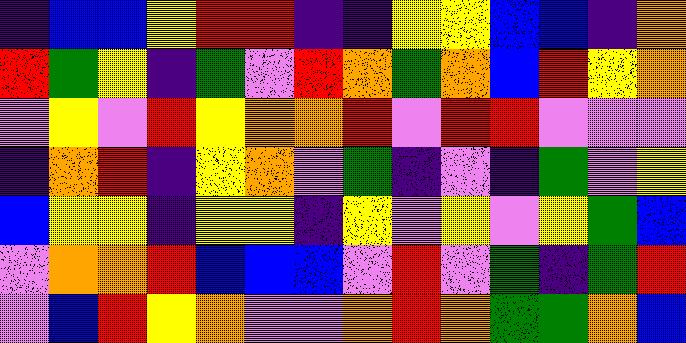[["indigo", "blue", "blue", "yellow", "red", "red", "indigo", "indigo", "yellow", "yellow", "blue", "blue", "indigo", "orange"], ["red", "green", "yellow", "indigo", "green", "violet", "red", "orange", "green", "orange", "blue", "red", "yellow", "orange"], ["violet", "yellow", "violet", "red", "yellow", "orange", "orange", "red", "violet", "red", "red", "violet", "violet", "violet"], ["indigo", "orange", "red", "indigo", "yellow", "orange", "violet", "green", "indigo", "violet", "indigo", "green", "violet", "yellow"], ["blue", "yellow", "yellow", "indigo", "yellow", "yellow", "indigo", "yellow", "violet", "yellow", "violet", "yellow", "green", "blue"], ["violet", "orange", "orange", "red", "blue", "blue", "blue", "violet", "red", "violet", "green", "indigo", "green", "red"], ["violet", "blue", "red", "yellow", "orange", "violet", "violet", "orange", "red", "orange", "green", "green", "orange", "blue"]]